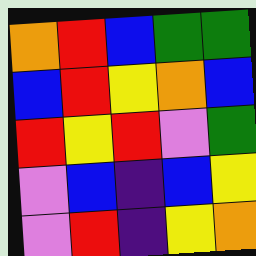[["orange", "red", "blue", "green", "green"], ["blue", "red", "yellow", "orange", "blue"], ["red", "yellow", "red", "violet", "green"], ["violet", "blue", "indigo", "blue", "yellow"], ["violet", "red", "indigo", "yellow", "orange"]]